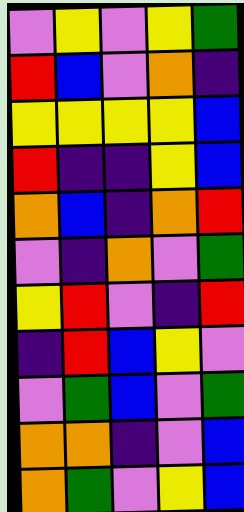[["violet", "yellow", "violet", "yellow", "green"], ["red", "blue", "violet", "orange", "indigo"], ["yellow", "yellow", "yellow", "yellow", "blue"], ["red", "indigo", "indigo", "yellow", "blue"], ["orange", "blue", "indigo", "orange", "red"], ["violet", "indigo", "orange", "violet", "green"], ["yellow", "red", "violet", "indigo", "red"], ["indigo", "red", "blue", "yellow", "violet"], ["violet", "green", "blue", "violet", "green"], ["orange", "orange", "indigo", "violet", "blue"], ["orange", "green", "violet", "yellow", "blue"]]